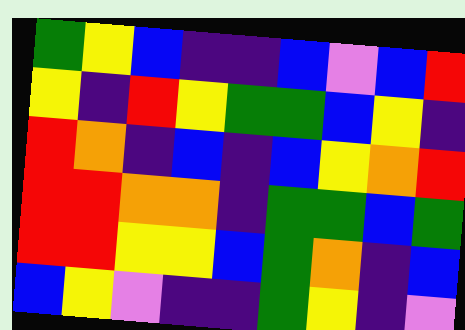[["green", "yellow", "blue", "indigo", "indigo", "blue", "violet", "blue", "red"], ["yellow", "indigo", "red", "yellow", "green", "green", "blue", "yellow", "indigo"], ["red", "orange", "indigo", "blue", "indigo", "blue", "yellow", "orange", "red"], ["red", "red", "orange", "orange", "indigo", "green", "green", "blue", "green"], ["red", "red", "yellow", "yellow", "blue", "green", "orange", "indigo", "blue"], ["blue", "yellow", "violet", "indigo", "indigo", "green", "yellow", "indigo", "violet"]]